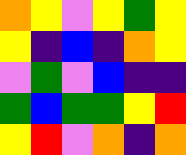[["orange", "yellow", "violet", "yellow", "green", "yellow"], ["yellow", "indigo", "blue", "indigo", "orange", "yellow"], ["violet", "green", "violet", "blue", "indigo", "indigo"], ["green", "blue", "green", "green", "yellow", "red"], ["yellow", "red", "violet", "orange", "indigo", "orange"]]